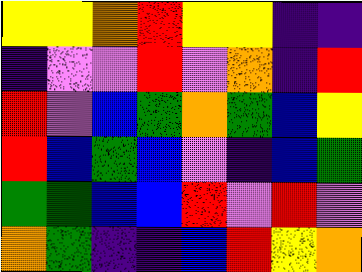[["yellow", "yellow", "orange", "red", "yellow", "yellow", "indigo", "indigo"], ["indigo", "violet", "violet", "red", "violet", "orange", "indigo", "red"], ["red", "violet", "blue", "green", "orange", "green", "blue", "yellow"], ["red", "blue", "green", "blue", "violet", "indigo", "blue", "green"], ["green", "green", "blue", "blue", "red", "violet", "red", "violet"], ["orange", "green", "indigo", "indigo", "blue", "red", "yellow", "orange"]]